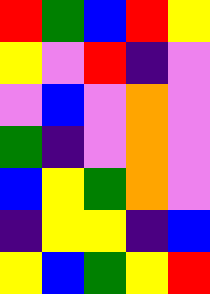[["red", "green", "blue", "red", "yellow"], ["yellow", "violet", "red", "indigo", "violet"], ["violet", "blue", "violet", "orange", "violet"], ["green", "indigo", "violet", "orange", "violet"], ["blue", "yellow", "green", "orange", "violet"], ["indigo", "yellow", "yellow", "indigo", "blue"], ["yellow", "blue", "green", "yellow", "red"]]